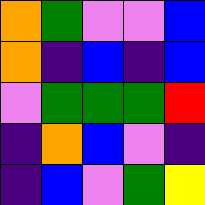[["orange", "green", "violet", "violet", "blue"], ["orange", "indigo", "blue", "indigo", "blue"], ["violet", "green", "green", "green", "red"], ["indigo", "orange", "blue", "violet", "indigo"], ["indigo", "blue", "violet", "green", "yellow"]]